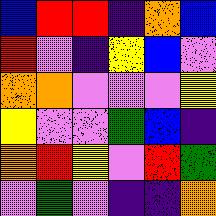[["blue", "red", "red", "indigo", "orange", "blue"], ["red", "violet", "indigo", "yellow", "blue", "violet"], ["orange", "orange", "violet", "violet", "violet", "yellow"], ["yellow", "violet", "violet", "green", "blue", "indigo"], ["orange", "red", "yellow", "violet", "red", "green"], ["violet", "green", "violet", "indigo", "indigo", "orange"]]